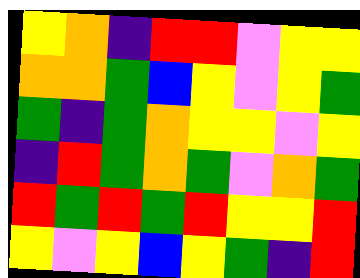[["yellow", "orange", "indigo", "red", "red", "violet", "yellow", "yellow"], ["orange", "orange", "green", "blue", "yellow", "violet", "yellow", "green"], ["green", "indigo", "green", "orange", "yellow", "yellow", "violet", "yellow"], ["indigo", "red", "green", "orange", "green", "violet", "orange", "green"], ["red", "green", "red", "green", "red", "yellow", "yellow", "red"], ["yellow", "violet", "yellow", "blue", "yellow", "green", "indigo", "red"]]